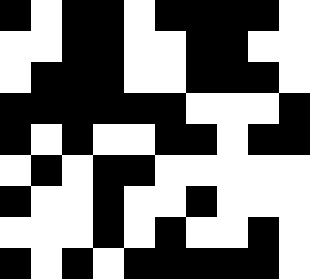[["black", "white", "black", "black", "white", "black", "black", "black", "black", "white"], ["white", "white", "black", "black", "white", "white", "black", "black", "white", "white"], ["white", "black", "black", "black", "white", "white", "black", "black", "black", "white"], ["black", "black", "black", "black", "black", "black", "white", "white", "white", "black"], ["black", "white", "black", "white", "white", "black", "black", "white", "black", "black"], ["white", "black", "white", "black", "black", "white", "white", "white", "white", "white"], ["black", "white", "white", "black", "white", "white", "black", "white", "white", "white"], ["white", "white", "white", "black", "white", "black", "white", "white", "black", "white"], ["black", "white", "black", "white", "black", "black", "black", "black", "black", "white"]]